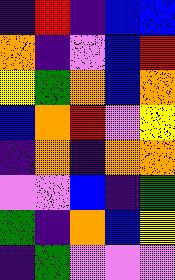[["indigo", "red", "indigo", "blue", "blue"], ["orange", "indigo", "violet", "blue", "red"], ["yellow", "green", "orange", "blue", "orange"], ["blue", "orange", "red", "violet", "yellow"], ["indigo", "orange", "indigo", "orange", "orange"], ["violet", "violet", "blue", "indigo", "green"], ["green", "indigo", "orange", "blue", "yellow"], ["indigo", "green", "violet", "violet", "violet"]]